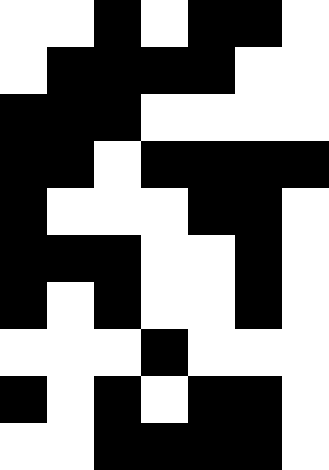[["white", "white", "black", "white", "black", "black", "white"], ["white", "black", "black", "black", "black", "white", "white"], ["black", "black", "black", "white", "white", "white", "white"], ["black", "black", "white", "black", "black", "black", "black"], ["black", "white", "white", "white", "black", "black", "white"], ["black", "black", "black", "white", "white", "black", "white"], ["black", "white", "black", "white", "white", "black", "white"], ["white", "white", "white", "black", "white", "white", "white"], ["black", "white", "black", "white", "black", "black", "white"], ["white", "white", "black", "black", "black", "black", "white"]]